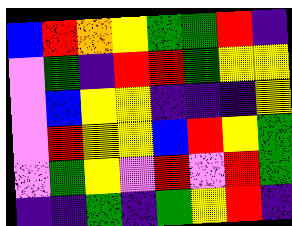[["blue", "red", "orange", "yellow", "green", "green", "red", "indigo"], ["violet", "green", "indigo", "red", "red", "green", "yellow", "yellow"], ["violet", "blue", "yellow", "yellow", "indigo", "indigo", "indigo", "yellow"], ["violet", "red", "yellow", "yellow", "blue", "red", "yellow", "green"], ["violet", "green", "yellow", "violet", "red", "violet", "red", "green"], ["indigo", "indigo", "green", "indigo", "green", "yellow", "red", "indigo"]]